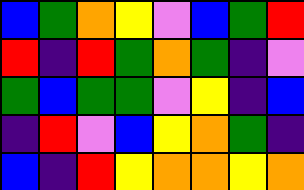[["blue", "green", "orange", "yellow", "violet", "blue", "green", "red"], ["red", "indigo", "red", "green", "orange", "green", "indigo", "violet"], ["green", "blue", "green", "green", "violet", "yellow", "indigo", "blue"], ["indigo", "red", "violet", "blue", "yellow", "orange", "green", "indigo"], ["blue", "indigo", "red", "yellow", "orange", "orange", "yellow", "orange"]]